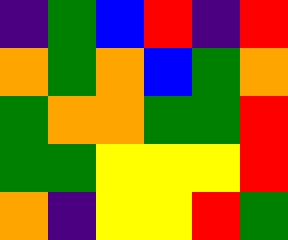[["indigo", "green", "blue", "red", "indigo", "red"], ["orange", "green", "orange", "blue", "green", "orange"], ["green", "orange", "orange", "green", "green", "red"], ["green", "green", "yellow", "yellow", "yellow", "red"], ["orange", "indigo", "yellow", "yellow", "red", "green"]]